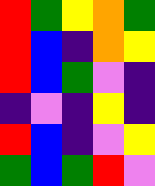[["red", "green", "yellow", "orange", "green"], ["red", "blue", "indigo", "orange", "yellow"], ["red", "blue", "green", "violet", "indigo"], ["indigo", "violet", "indigo", "yellow", "indigo"], ["red", "blue", "indigo", "violet", "yellow"], ["green", "blue", "green", "red", "violet"]]